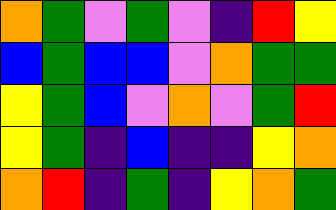[["orange", "green", "violet", "green", "violet", "indigo", "red", "yellow"], ["blue", "green", "blue", "blue", "violet", "orange", "green", "green"], ["yellow", "green", "blue", "violet", "orange", "violet", "green", "red"], ["yellow", "green", "indigo", "blue", "indigo", "indigo", "yellow", "orange"], ["orange", "red", "indigo", "green", "indigo", "yellow", "orange", "green"]]